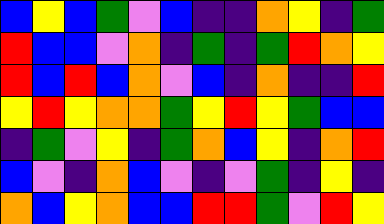[["blue", "yellow", "blue", "green", "violet", "blue", "indigo", "indigo", "orange", "yellow", "indigo", "green"], ["red", "blue", "blue", "violet", "orange", "indigo", "green", "indigo", "green", "red", "orange", "yellow"], ["red", "blue", "red", "blue", "orange", "violet", "blue", "indigo", "orange", "indigo", "indigo", "red"], ["yellow", "red", "yellow", "orange", "orange", "green", "yellow", "red", "yellow", "green", "blue", "blue"], ["indigo", "green", "violet", "yellow", "indigo", "green", "orange", "blue", "yellow", "indigo", "orange", "red"], ["blue", "violet", "indigo", "orange", "blue", "violet", "indigo", "violet", "green", "indigo", "yellow", "indigo"], ["orange", "blue", "yellow", "orange", "blue", "blue", "red", "red", "green", "violet", "red", "yellow"]]